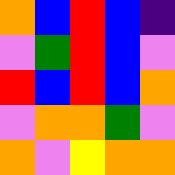[["orange", "blue", "red", "blue", "indigo"], ["violet", "green", "red", "blue", "violet"], ["red", "blue", "red", "blue", "orange"], ["violet", "orange", "orange", "green", "violet"], ["orange", "violet", "yellow", "orange", "orange"]]